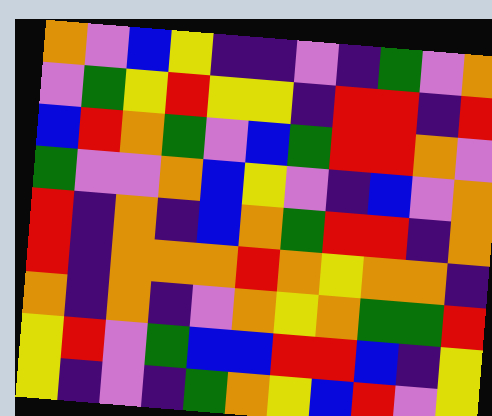[["orange", "violet", "blue", "yellow", "indigo", "indigo", "violet", "indigo", "green", "violet", "orange"], ["violet", "green", "yellow", "red", "yellow", "yellow", "indigo", "red", "red", "indigo", "red"], ["blue", "red", "orange", "green", "violet", "blue", "green", "red", "red", "orange", "violet"], ["green", "violet", "violet", "orange", "blue", "yellow", "violet", "indigo", "blue", "violet", "orange"], ["red", "indigo", "orange", "indigo", "blue", "orange", "green", "red", "red", "indigo", "orange"], ["red", "indigo", "orange", "orange", "orange", "red", "orange", "yellow", "orange", "orange", "indigo"], ["orange", "indigo", "orange", "indigo", "violet", "orange", "yellow", "orange", "green", "green", "red"], ["yellow", "red", "violet", "green", "blue", "blue", "red", "red", "blue", "indigo", "yellow"], ["yellow", "indigo", "violet", "indigo", "green", "orange", "yellow", "blue", "red", "violet", "yellow"]]